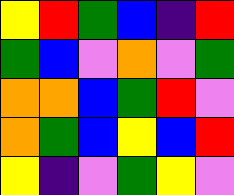[["yellow", "red", "green", "blue", "indigo", "red"], ["green", "blue", "violet", "orange", "violet", "green"], ["orange", "orange", "blue", "green", "red", "violet"], ["orange", "green", "blue", "yellow", "blue", "red"], ["yellow", "indigo", "violet", "green", "yellow", "violet"]]